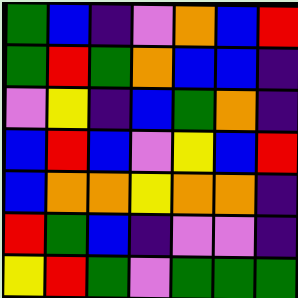[["green", "blue", "indigo", "violet", "orange", "blue", "red"], ["green", "red", "green", "orange", "blue", "blue", "indigo"], ["violet", "yellow", "indigo", "blue", "green", "orange", "indigo"], ["blue", "red", "blue", "violet", "yellow", "blue", "red"], ["blue", "orange", "orange", "yellow", "orange", "orange", "indigo"], ["red", "green", "blue", "indigo", "violet", "violet", "indigo"], ["yellow", "red", "green", "violet", "green", "green", "green"]]